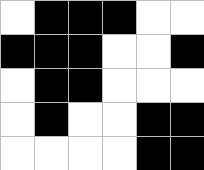[["white", "black", "black", "black", "white", "white"], ["black", "black", "black", "white", "white", "black"], ["white", "black", "black", "white", "white", "white"], ["white", "black", "white", "white", "black", "black"], ["white", "white", "white", "white", "black", "black"]]